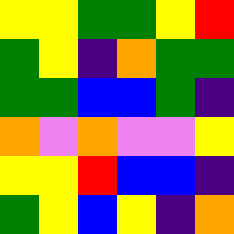[["yellow", "yellow", "green", "green", "yellow", "red"], ["green", "yellow", "indigo", "orange", "green", "green"], ["green", "green", "blue", "blue", "green", "indigo"], ["orange", "violet", "orange", "violet", "violet", "yellow"], ["yellow", "yellow", "red", "blue", "blue", "indigo"], ["green", "yellow", "blue", "yellow", "indigo", "orange"]]